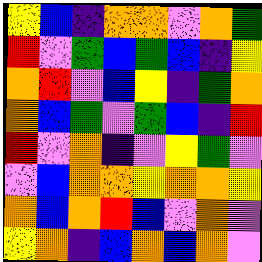[["yellow", "blue", "indigo", "orange", "orange", "violet", "orange", "green"], ["red", "violet", "green", "blue", "green", "blue", "indigo", "yellow"], ["orange", "red", "violet", "blue", "yellow", "indigo", "green", "orange"], ["orange", "blue", "green", "violet", "green", "blue", "indigo", "red"], ["red", "violet", "orange", "indigo", "violet", "yellow", "green", "violet"], ["violet", "blue", "orange", "orange", "yellow", "orange", "orange", "yellow"], ["orange", "blue", "orange", "red", "blue", "violet", "orange", "violet"], ["yellow", "orange", "indigo", "blue", "orange", "blue", "orange", "violet"]]